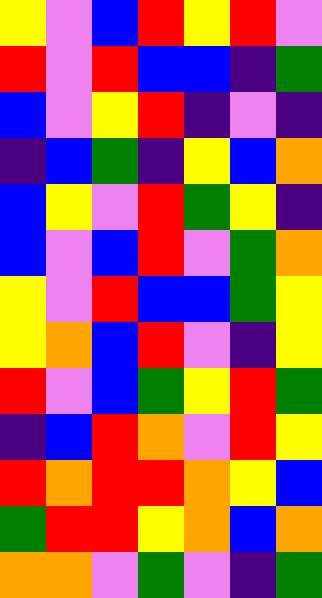[["yellow", "violet", "blue", "red", "yellow", "red", "violet"], ["red", "violet", "red", "blue", "blue", "indigo", "green"], ["blue", "violet", "yellow", "red", "indigo", "violet", "indigo"], ["indigo", "blue", "green", "indigo", "yellow", "blue", "orange"], ["blue", "yellow", "violet", "red", "green", "yellow", "indigo"], ["blue", "violet", "blue", "red", "violet", "green", "orange"], ["yellow", "violet", "red", "blue", "blue", "green", "yellow"], ["yellow", "orange", "blue", "red", "violet", "indigo", "yellow"], ["red", "violet", "blue", "green", "yellow", "red", "green"], ["indigo", "blue", "red", "orange", "violet", "red", "yellow"], ["red", "orange", "red", "red", "orange", "yellow", "blue"], ["green", "red", "red", "yellow", "orange", "blue", "orange"], ["orange", "orange", "violet", "green", "violet", "indigo", "green"]]